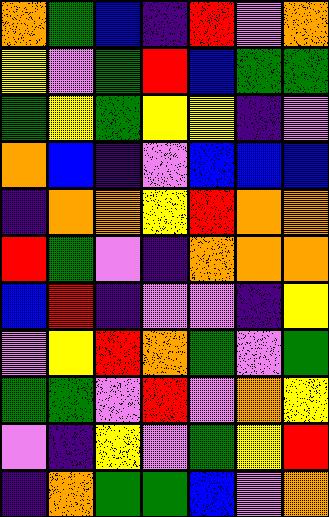[["orange", "green", "blue", "indigo", "red", "violet", "orange"], ["yellow", "violet", "green", "red", "blue", "green", "green"], ["green", "yellow", "green", "yellow", "yellow", "indigo", "violet"], ["orange", "blue", "indigo", "violet", "blue", "blue", "blue"], ["indigo", "orange", "orange", "yellow", "red", "orange", "orange"], ["red", "green", "violet", "indigo", "orange", "orange", "orange"], ["blue", "red", "indigo", "violet", "violet", "indigo", "yellow"], ["violet", "yellow", "red", "orange", "green", "violet", "green"], ["green", "green", "violet", "red", "violet", "orange", "yellow"], ["violet", "indigo", "yellow", "violet", "green", "yellow", "red"], ["indigo", "orange", "green", "green", "blue", "violet", "orange"]]